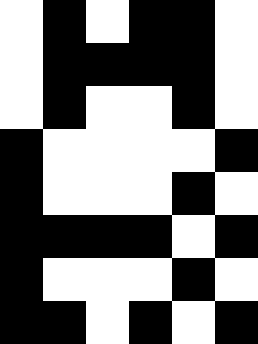[["white", "black", "white", "black", "black", "white"], ["white", "black", "black", "black", "black", "white"], ["white", "black", "white", "white", "black", "white"], ["black", "white", "white", "white", "white", "black"], ["black", "white", "white", "white", "black", "white"], ["black", "black", "black", "black", "white", "black"], ["black", "white", "white", "white", "black", "white"], ["black", "black", "white", "black", "white", "black"]]